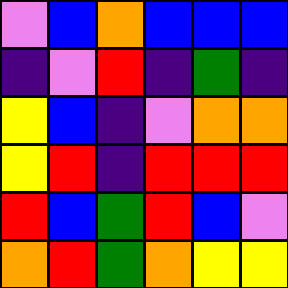[["violet", "blue", "orange", "blue", "blue", "blue"], ["indigo", "violet", "red", "indigo", "green", "indigo"], ["yellow", "blue", "indigo", "violet", "orange", "orange"], ["yellow", "red", "indigo", "red", "red", "red"], ["red", "blue", "green", "red", "blue", "violet"], ["orange", "red", "green", "orange", "yellow", "yellow"]]